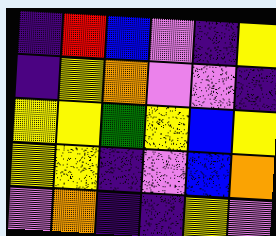[["indigo", "red", "blue", "violet", "indigo", "yellow"], ["indigo", "yellow", "orange", "violet", "violet", "indigo"], ["yellow", "yellow", "green", "yellow", "blue", "yellow"], ["yellow", "yellow", "indigo", "violet", "blue", "orange"], ["violet", "orange", "indigo", "indigo", "yellow", "violet"]]